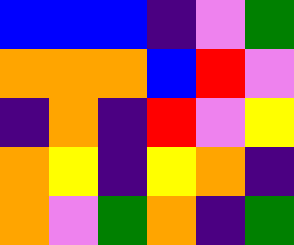[["blue", "blue", "blue", "indigo", "violet", "green"], ["orange", "orange", "orange", "blue", "red", "violet"], ["indigo", "orange", "indigo", "red", "violet", "yellow"], ["orange", "yellow", "indigo", "yellow", "orange", "indigo"], ["orange", "violet", "green", "orange", "indigo", "green"]]